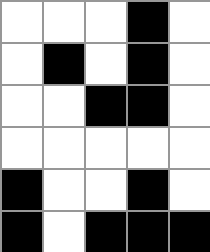[["white", "white", "white", "black", "white"], ["white", "black", "white", "black", "white"], ["white", "white", "black", "black", "white"], ["white", "white", "white", "white", "white"], ["black", "white", "white", "black", "white"], ["black", "white", "black", "black", "black"]]